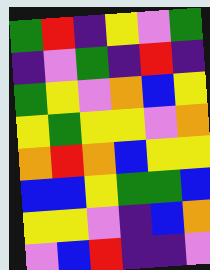[["green", "red", "indigo", "yellow", "violet", "green"], ["indigo", "violet", "green", "indigo", "red", "indigo"], ["green", "yellow", "violet", "orange", "blue", "yellow"], ["yellow", "green", "yellow", "yellow", "violet", "orange"], ["orange", "red", "orange", "blue", "yellow", "yellow"], ["blue", "blue", "yellow", "green", "green", "blue"], ["yellow", "yellow", "violet", "indigo", "blue", "orange"], ["violet", "blue", "red", "indigo", "indigo", "violet"]]